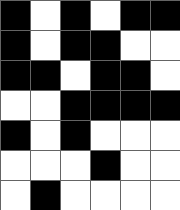[["black", "white", "black", "white", "black", "black"], ["black", "white", "black", "black", "white", "white"], ["black", "black", "white", "black", "black", "white"], ["white", "white", "black", "black", "black", "black"], ["black", "white", "black", "white", "white", "white"], ["white", "white", "white", "black", "white", "white"], ["white", "black", "white", "white", "white", "white"]]